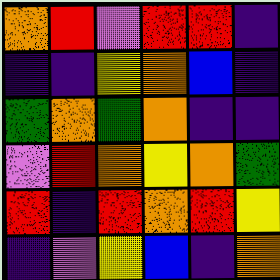[["orange", "red", "violet", "red", "red", "indigo"], ["indigo", "indigo", "yellow", "orange", "blue", "indigo"], ["green", "orange", "green", "orange", "indigo", "indigo"], ["violet", "red", "orange", "yellow", "orange", "green"], ["red", "indigo", "red", "orange", "red", "yellow"], ["indigo", "violet", "yellow", "blue", "indigo", "orange"]]